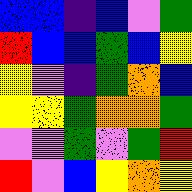[["blue", "blue", "indigo", "blue", "violet", "green"], ["red", "blue", "blue", "green", "blue", "yellow"], ["yellow", "violet", "indigo", "green", "orange", "blue"], ["yellow", "yellow", "green", "orange", "orange", "green"], ["violet", "violet", "green", "violet", "green", "red"], ["red", "violet", "blue", "yellow", "orange", "yellow"]]